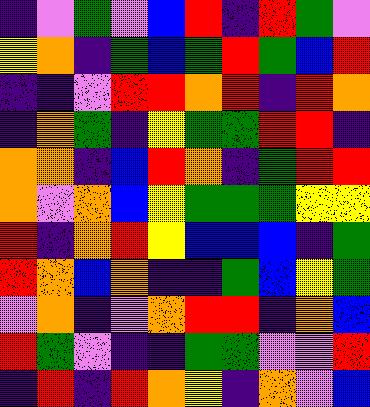[["indigo", "violet", "green", "violet", "blue", "red", "indigo", "red", "green", "violet"], ["yellow", "orange", "indigo", "green", "blue", "green", "red", "green", "blue", "red"], ["indigo", "indigo", "violet", "red", "red", "orange", "red", "indigo", "red", "orange"], ["indigo", "orange", "green", "indigo", "yellow", "green", "green", "red", "red", "indigo"], ["orange", "orange", "indigo", "blue", "red", "orange", "indigo", "green", "red", "red"], ["orange", "violet", "orange", "blue", "yellow", "green", "green", "green", "yellow", "yellow"], ["red", "indigo", "orange", "red", "yellow", "blue", "blue", "blue", "indigo", "green"], ["red", "orange", "blue", "orange", "indigo", "indigo", "green", "blue", "yellow", "green"], ["violet", "orange", "indigo", "violet", "orange", "red", "red", "indigo", "orange", "blue"], ["red", "green", "violet", "indigo", "indigo", "green", "green", "violet", "violet", "red"], ["indigo", "red", "indigo", "red", "orange", "yellow", "indigo", "orange", "violet", "blue"]]